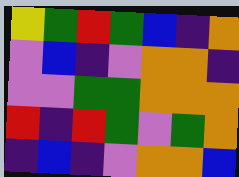[["yellow", "green", "red", "green", "blue", "indigo", "orange"], ["violet", "blue", "indigo", "violet", "orange", "orange", "indigo"], ["violet", "violet", "green", "green", "orange", "orange", "orange"], ["red", "indigo", "red", "green", "violet", "green", "orange"], ["indigo", "blue", "indigo", "violet", "orange", "orange", "blue"]]